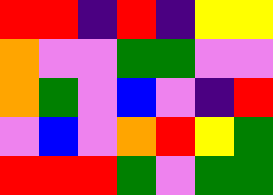[["red", "red", "indigo", "red", "indigo", "yellow", "yellow"], ["orange", "violet", "violet", "green", "green", "violet", "violet"], ["orange", "green", "violet", "blue", "violet", "indigo", "red"], ["violet", "blue", "violet", "orange", "red", "yellow", "green"], ["red", "red", "red", "green", "violet", "green", "green"]]